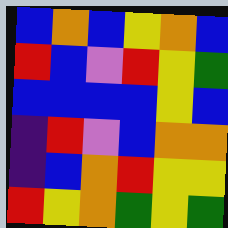[["blue", "orange", "blue", "yellow", "orange", "blue"], ["red", "blue", "violet", "red", "yellow", "green"], ["blue", "blue", "blue", "blue", "yellow", "blue"], ["indigo", "red", "violet", "blue", "orange", "orange"], ["indigo", "blue", "orange", "red", "yellow", "yellow"], ["red", "yellow", "orange", "green", "yellow", "green"]]